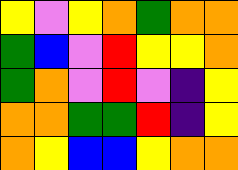[["yellow", "violet", "yellow", "orange", "green", "orange", "orange"], ["green", "blue", "violet", "red", "yellow", "yellow", "orange"], ["green", "orange", "violet", "red", "violet", "indigo", "yellow"], ["orange", "orange", "green", "green", "red", "indigo", "yellow"], ["orange", "yellow", "blue", "blue", "yellow", "orange", "orange"]]